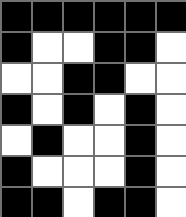[["black", "black", "black", "black", "black", "black"], ["black", "white", "white", "black", "black", "white"], ["white", "white", "black", "black", "white", "white"], ["black", "white", "black", "white", "black", "white"], ["white", "black", "white", "white", "black", "white"], ["black", "white", "white", "white", "black", "white"], ["black", "black", "white", "black", "black", "white"]]